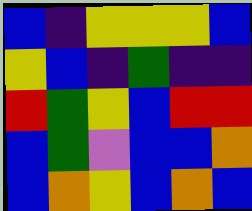[["blue", "indigo", "yellow", "yellow", "yellow", "blue"], ["yellow", "blue", "indigo", "green", "indigo", "indigo"], ["red", "green", "yellow", "blue", "red", "red"], ["blue", "green", "violet", "blue", "blue", "orange"], ["blue", "orange", "yellow", "blue", "orange", "blue"]]